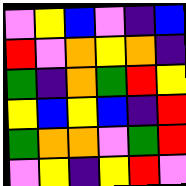[["violet", "yellow", "blue", "violet", "indigo", "blue"], ["red", "violet", "orange", "yellow", "orange", "indigo"], ["green", "indigo", "orange", "green", "red", "yellow"], ["yellow", "blue", "yellow", "blue", "indigo", "red"], ["green", "orange", "orange", "violet", "green", "red"], ["violet", "yellow", "indigo", "yellow", "red", "violet"]]